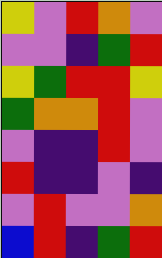[["yellow", "violet", "red", "orange", "violet"], ["violet", "violet", "indigo", "green", "red"], ["yellow", "green", "red", "red", "yellow"], ["green", "orange", "orange", "red", "violet"], ["violet", "indigo", "indigo", "red", "violet"], ["red", "indigo", "indigo", "violet", "indigo"], ["violet", "red", "violet", "violet", "orange"], ["blue", "red", "indigo", "green", "red"]]